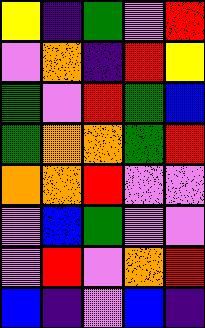[["yellow", "indigo", "green", "violet", "red"], ["violet", "orange", "indigo", "red", "yellow"], ["green", "violet", "red", "green", "blue"], ["green", "orange", "orange", "green", "red"], ["orange", "orange", "red", "violet", "violet"], ["violet", "blue", "green", "violet", "violet"], ["violet", "red", "violet", "orange", "red"], ["blue", "indigo", "violet", "blue", "indigo"]]